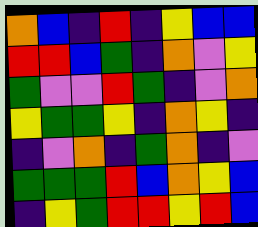[["orange", "blue", "indigo", "red", "indigo", "yellow", "blue", "blue"], ["red", "red", "blue", "green", "indigo", "orange", "violet", "yellow"], ["green", "violet", "violet", "red", "green", "indigo", "violet", "orange"], ["yellow", "green", "green", "yellow", "indigo", "orange", "yellow", "indigo"], ["indigo", "violet", "orange", "indigo", "green", "orange", "indigo", "violet"], ["green", "green", "green", "red", "blue", "orange", "yellow", "blue"], ["indigo", "yellow", "green", "red", "red", "yellow", "red", "blue"]]